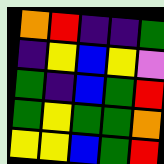[["orange", "red", "indigo", "indigo", "green"], ["indigo", "yellow", "blue", "yellow", "violet"], ["green", "indigo", "blue", "green", "red"], ["green", "yellow", "green", "green", "orange"], ["yellow", "yellow", "blue", "green", "red"]]